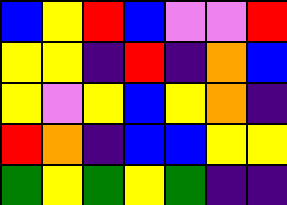[["blue", "yellow", "red", "blue", "violet", "violet", "red"], ["yellow", "yellow", "indigo", "red", "indigo", "orange", "blue"], ["yellow", "violet", "yellow", "blue", "yellow", "orange", "indigo"], ["red", "orange", "indigo", "blue", "blue", "yellow", "yellow"], ["green", "yellow", "green", "yellow", "green", "indigo", "indigo"]]